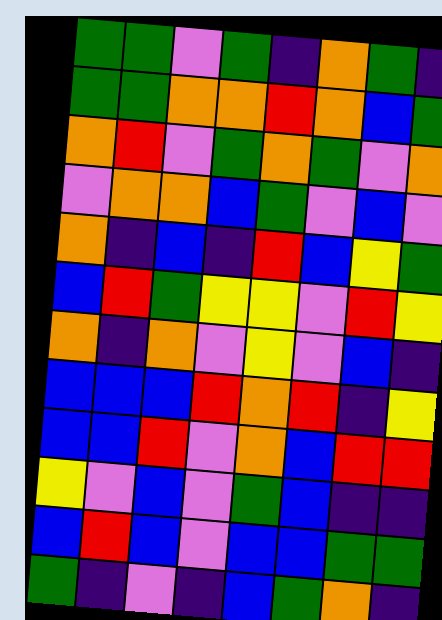[["green", "green", "violet", "green", "indigo", "orange", "green", "indigo"], ["green", "green", "orange", "orange", "red", "orange", "blue", "green"], ["orange", "red", "violet", "green", "orange", "green", "violet", "orange"], ["violet", "orange", "orange", "blue", "green", "violet", "blue", "violet"], ["orange", "indigo", "blue", "indigo", "red", "blue", "yellow", "green"], ["blue", "red", "green", "yellow", "yellow", "violet", "red", "yellow"], ["orange", "indigo", "orange", "violet", "yellow", "violet", "blue", "indigo"], ["blue", "blue", "blue", "red", "orange", "red", "indigo", "yellow"], ["blue", "blue", "red", "violet", "orange", "blue", "red", "red"], ["yellow", "violet", "blue", "violet", "green", "blue", "indigo", "indigo"], ["blue", "red", "blue", "violet", "blue", "blue", "green", "green"], ["green", "indigo", "violet", "indigo", "blue", "green", "orange", "indigo"]]